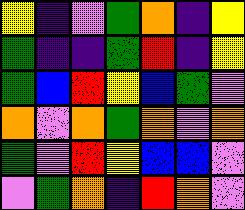[["yellow", "indigo", "violet", "green", "orange", "indigo", "yellow"], ["green", "indigo", "indigo", "green", "red", "indigo", "yellow"], ["green", "blue", "red", "yellow", "blue", "green", "violet"], ["orange", "violet", "orange", "green", "orange", "violet", "orange"], ["green", "violet", "red", "yellow", "blue", "blue", "violet"], ["violet", "green", "orange", "indigo", "red", "orange", "violet"]]